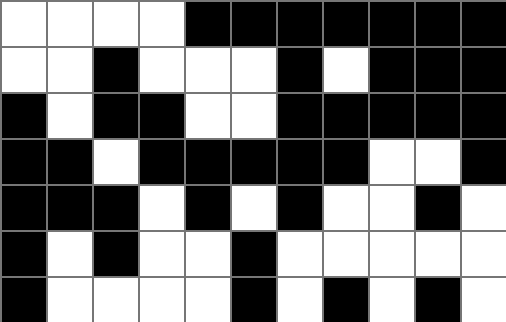[["white", "white", "white", "white", "black", "black", "black", "black", "black", "black", "black"], ["white", "white", "black", "white", "white", "white", "black", "white", "black", "black", "black"], ["black", "white", "black", "black", "white", "white", "black", "black", "black", "black", "black"], ["black", "black", "white", "black", "black", "black", "black", "black", "white", "white", "black"], ["black", "black", "black", "white", "black", "white", "black", "white", "white", "black", "white"], ["black", "white", "black", "white", "white", "black", "white", "white", "white", "white", "white"], ["black", "white", "white", "white", "white", "black", "white", "black", "white", "black", "white"]]